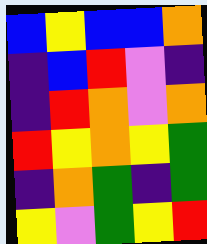[["blue", "yellow", "blue", "blue", "orange"], ["indigo", "blue", "red", "violet", "indigo"], ["indigo", "red", "orange", "violet", "orange"], ["red", "yellow", "orange", "yellow", "green"], ["indigo", "orange", "green", "indigo", "green"], ["yellow", "violet", "green", "yellow", "red"]]